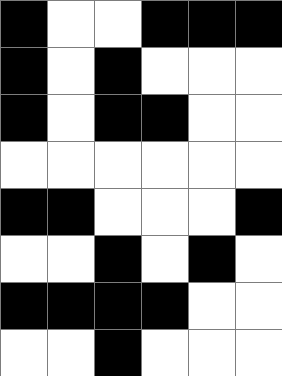[["black", "white", "white", "black", "black", "black"], ["black", "white", "black", "white", "white", "white"], ["black", "white", "black", "black", "white", "white"], ["white", "white", "white", "white", "white", "white"], ["black", "black", "white", "white", "white", "black"], ["white", "white", "black", "white", "black", "white"], ["black", "black", "black", "black", "white", "white"], ["white", "white", "black", "white", "white", "white"]]